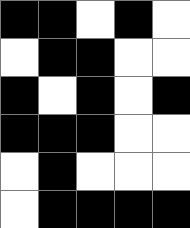[["black", "black", "white", "black", "white"], ["white", "black", "black", "white", "white"], ["black", "white", "black", "white", "black"], ["black", "black", "black", "white", "white"], ["white", "black", "white", "white", "white"], ["white", "black", "black", "black", "black"]]